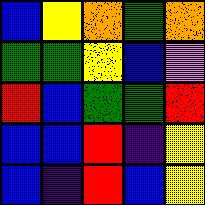[["blue", "yellow", "orange", "green", "orange"], ["green", "green", "yellow", "blue", "violet"], ["red", "blue", "green", "green", "red"], ["blue", "blue", "red", "indigo", "yellow"], ["blue", "indigo", "red", "blue", "yellow"]]